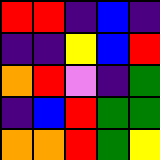[["red", "red", "indigo", "blue", "indigo"], ["indigo", "indigo", "yellow", "blue", "red"], ["orange", "red", "violet", "indigo", "green"], ["indigo", "blue", "red", "green", "green"], ["orange", "orange", "red", "green", "yellow"]]